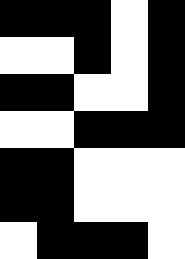[["black", "black", "black", "white", "black"], ["white", "white", "black", "white", "black"], ["black", "black", "white", "white", "black"], ["white", "white", "black", "black", "black"], ["black", "black", "white", "white", "white"], ["black", "black", "white", "white", "white"], ["white", "black", "black", "black", "white"]]